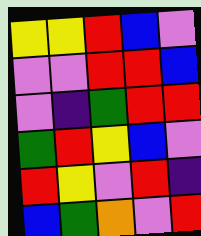[["yellow", "yellow", "red", "blue", "violet"], ["violet", "violet", "red", "red", "blue"], ["violet", "indigo", "green", "red", "red"], ["green", "red", "yellow", "blue", "violet"], ["red", "yellow", "violet", "red", "indigo"], ["blue", "green", "orange", "violet", "red"]]